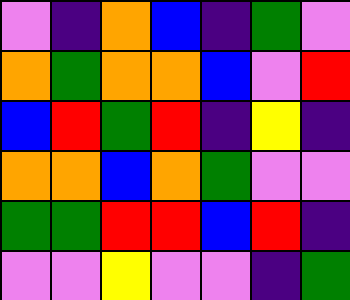[["violet", "indigo", "orange", "blue", "indigo", "green", "violet"], ["orange", "green", "orange", "orange", "blue", "violet", "red"], ["blue", "red", "green", "red", "indigo", "yellow", "indigo"], ["orange", "orange", "blue", "orange", "green", "violet", "violet"], ["green", "green", "red", "red", "blue", "red", "indigo"], ["violet", "violet", "yellow", "violet", "violet", "indigo", "green"]]